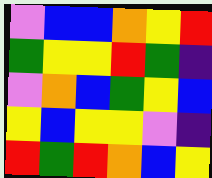[["violet", "blue", "blue", "orange", "yellow", "red"], ["green", "yellow", "yellow", "red", "green", "indigo"], ["violet", "orange", "blue", "green", "yellow", "blue"], ["yellow", "blue", "yellow", "yellow", "violet", "indigo"], ["red", "green", "red", "orange", "blue", "yellow"]]